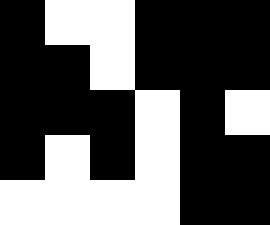[["black", "white", "white", "black", "black", "black"], ["black", "black", "white", "black", "black", "black"], ["black", "black", "black", "white", "black", "white"], ["black", "white", "black", "white", "black", "black"], ["white", "white", "white", "white", "black", "black"]]